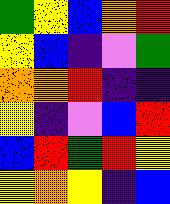[["green", "yellow", "blue", "orange", "red"], ["yellow", "blue", "indigo", "violet", "green"], ["orange", "orange", "red", "indigo", "indigo"], ["yellow", "indigo", "violet", "blue", "red"], ["blue", "red", "green", "red", "yellow"], ["yellow", "orange", "yellow", "indigo", "blue"]]